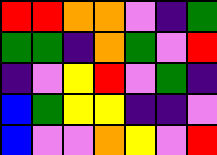[["red", "red", "orange", "orange", "violet", "indigo", "green"], ["green", "green", "indigo", "orange", "green", "violet", "red"], ["indigo", "violet", "yellow", "red", "violet", "green", "indigo"], ["blue", "green", "yellow", "yellow", "indigo", "indigo", "violet"], ["blue", "violet", "violet", "orange", "yellow", "violet", "red"]]